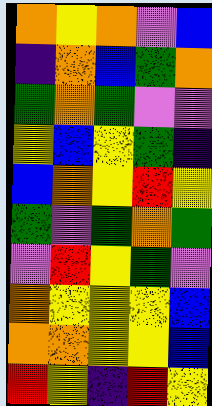[["orange", "yellow", "orange", "violet", "blue"], ["indigo", "orange", "blue", "green", "orange"], ["green", "orange", "green", "violet", "violet"], ["yellow", "blue", "yellow", "green", "indigo"], ["blue", "orange", "yellow", "red", "yellow"], ["green", "violet", "green", "orange", "green"], ["violet", "red", "yellow", "green", "violet"], ["orange", "yellow", "yellow", "yellow", "blue"], ["orange", "orange", "yellow", "yellow", "blue"], ["red", "yellow", "indigo", "red", "yellow"]]